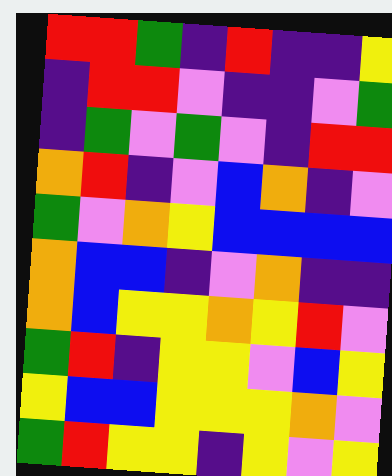[["red", "red", "green", "indigo", "red", "indigo", "indigo", "yellow"], ["indigo", "red", "red", "violet", "indigo", "indigo", "violet", "green"], ["indigo", "green", "violet", "green", "violet", "indigo", "red", "red"], ["orange", "red", "indigo", "violet", "blue", "orange", "indigo", "violet"], ["green", "violet", "orange", "yellow", "blue", "blue", "blue", "blue"], ["orange", "blue", "blue", "indigo", "violet", "orange", "indigo", "indigo"], ["orange", "blue", "yellow", "yellow", "orange", "yellow", "red", "violet"], ["green", "red", "indigo", "yellow", "yellow", "violet", "blue", "yellow"], ["yellow", "blue", "blue", "yellow", "yellow", "yellow", "orange", "violet"], ["green", "red", "yellow", "yellow", "indigo", "yellow", "violet", "yellow"]]